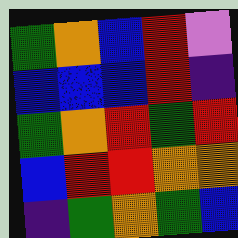[["green", "orange", "blue", "red", "violet"], ["blue", "blue", "blue", "red", "indigo"], ["green", "orange", "red", "green", "red"], ["blue", "red", "red", "orange", "orange"], ["indigo", "green", "orange", "green", "blue"]]